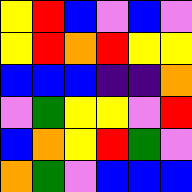[["yellow", "red", "blue", "violet", "blue", "violet"], ["yellow", "red", "orange", "red", "yellow", "yellow"], ["blue", "blue", "blue", "indigo", "indigo", "orange"], ["violet", "green", "yellow", "yellow", "violet", "red"], ["blue", "orange", "yellow", "red", "green", "violet"], ["orange", "green", "violet", "blue", "blue", "blue"]]